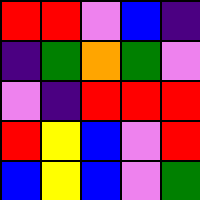[["red", "red", "violet", "blue", "indigo"], ["indigo", "green", "orange", "green", "violet"], ["violet", "indigo", "red", "red", "red"], ["red", "yellow", "blue", "violet", "red"], ["blue", "yellow", "blue", "violet", "green"]]